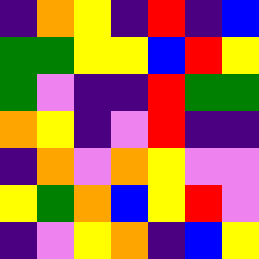[["indigo", "orange", "yellow", "indigo", "red", "indigo", "blue"], ["green", "green", "yellow", "yellow", "blue", "red", "yellow"], ["green", "violet", "indigo", "indigo", "red", "green", "green"], ["orange", "yellow", "indigo", "violet", "red", "indigo", "indigo"], ["indigo", "orange", "violet", "orange", "yellow", "violet", "violet"], ["yellow", "green", "orange", "blue", "yellow", "red", "violet"], ["indigo", "violet", "yellow", "orange", "indigo", "blue", "yellow"]]